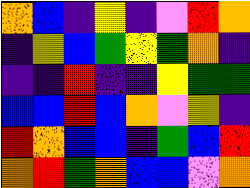[["orange", "blue", "indigo", "yellow", "indigo", "violet", "red", "orange"], ["indigo", "yellow", "blue", "green", "yellow", "green", "orange", "indigo"], ["indigo", "indigo", "red", "indigo", "indigo", "yellow", "green", "green"], ["blue", "blue", "red", "blue", "orange", "violet", "yellow", "indigo"], ["red", "orange", "blue", "blue", "indigo", "green", "blue", "red"], ["orange", "red", "green", "orange", "blue", "blue", "violet", "orange"]]